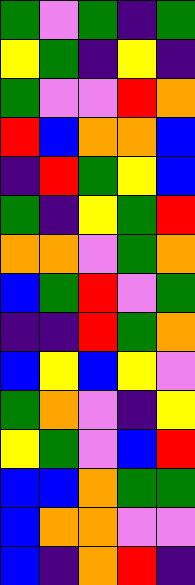[["green", "violet", "green", "indigo", "green"], ["yellow", "green", "indigo", "yellow", "indigo"], ["green", "violet", "violet", "red", "orange"], ["red", "blue", "orange", "orange", "blue"], ["indigo", "red", "green", "yellow", "blue"], ["green", "indigo", "yellow", "green", "red"], ["orange", "orange", "violet", "green", "orange"], ["blue", "green", "red", "violet", "green"], ["indigo", "indigo", "red", "green", "orange"], ["blue", "yellow", "blue", "yellow", "violet"], ["green", "orange", "violet", "indigo", "yellow"], ["yellow", "green", "violet", "blue", "red"], ["blue", "blue", "orange", "green", "green"], ["blue", "orange", "orange", "violet", "violet"], ["blue", "indigo", "orange", "red", "indigo"]]